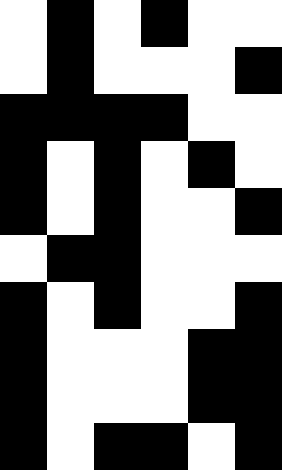[["white", "black", "white", "black", "white", "white"], ["white", "black", "white", "white", "white", "black"], ["black", "black", "black", "black", "white", "white"], ["black", "white", "black", "white", "black", "white"], ["black", "white", "black", "white", "white", "black"], ["white", "black", "black", "white", "white", "white"], ["black", "white", "black", "white", "white", "black"], ["black", "white", "white", "white", "black", "black"], ["black", "white", "white", "white", "black", "black"], ["black", "white", "black", "black", "white", "black"]]